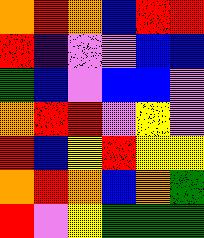[["orange", "red", "orange", "blue", "red", "red"], ["red", "indigo", "violet", "violet", "blue", "blue"], ["green", "blue", "violet", "blue", "blue", "violet"], ["orange", "red", "red", "violet", "yellow", "violet"], ["red", "blue", "yellow", "red", "yellow", "yellow"], ["orange", "red", "orange", "blue", "orange", "green"], ["red", "violet", "yellow", "green", "green", "green"]]